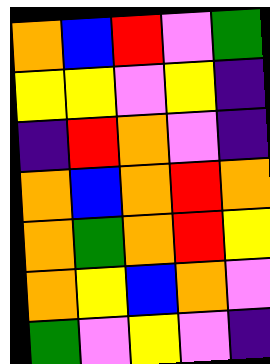[["orange", "blue", "red", "violet", "green"], ["yellow", "yellow", "violet", "yellow", "indigo"], ["indigo", "red", "orange", "violet", "indigo"], ["orange", "blue", "orange", "red", "orange"], ["orange", "green", "orange", "red", "yellow"], ["orange", "yellow", "blue", "orange", "violet"], ["green", "violet", "yellow", "violet", "indigo"]]